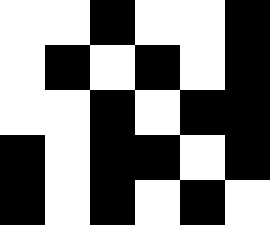[["white", "white", "black", "white", "white", "black"], ["white", "black", "white", "black", "white", "black"], ["white", "white", "black", "white", "black", "black"], ["black", "white", "black", "black", "white", "black"], ["black", "white", "black", "white", "black", "white"]]